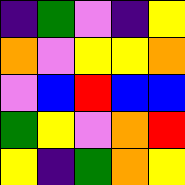[["indigo", "green", "violet", "indigo", "yellow"], ["orange", "violet", "yellow", "yellow", "orange"], ["violet", "blue", "red", "blue", "blue"], ["green", "yellow", "violet", "orange", "red"], ["yellow", "indigo", "green", "orange", "yellow"]]